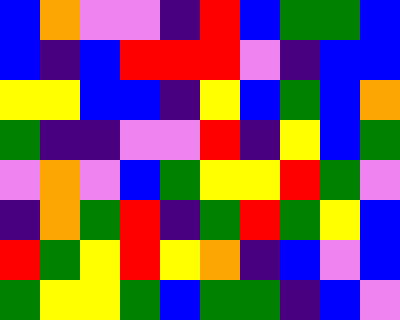[["blue", "orange", "violet", "violet", "indigo", "red", "blue", "green", "green", "blue"], ["blue", "indigo", "blue", "red", "red", "red", "violet", "indigo", "blue", "blue"], ["yellow", "yellow", "blue", "blue", "indigo", "yellow", "blue", "green", "blue", "orange"], ["green", "indigo", "indigo", "violet", "violet", "red", "indigo", "yellow", "blue", "green"], ["violet", "orange", "violet", "blue", "green", "yellow", "yellow", "red", "green", "violet"], ["indigo", "orange", "green", "red", "indigo", "green", "red", "green", "yellow", "blue"], ["red", "green", "yellow", "red", "yellow", "orange", "indigo", "blue", "violet", "blue"], ["green", "yellow", "yellow", "green", "blue", "green", "green", "indigo", "blue", "violet"]]